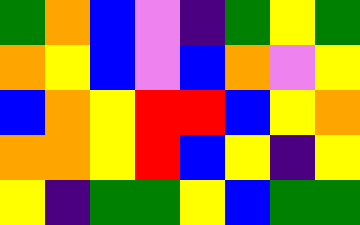[["green", "orange", "blue", "violet", "indigo", "green", "yellow", "green"], ["orange", "yellow", "blue", "violet", "blue", "orange", "violet", "yellow"], ["blue", "orange", "yellow", "red", "red", "blue", "yellow", "orange"], ["orange", "orange", "yellow", "red", "blue", "yellow", "indigo", "yellow"], ["yellow", "indigo", "green", "green", "yellow", "blue", "green", "green"]]